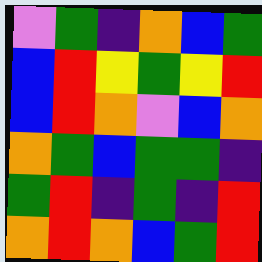[["violet", "green", "indigo", "orange", "blue", "green"], ["blue", "red", "yellow", "green", "yellow", "red"], ["blue", "red", "orange", "violet", "blue", "orange"], ["orange", "green", "blue", "green", "green", "indigo"], ["green", "red", "indigo", "green", "indigo", "red"], ["orange", "red", "orange", "blue", "green", "red"]]